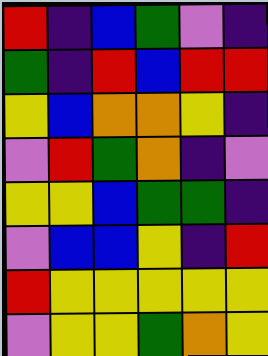[["red", "indigo", "blue", "green", "violet", "indigo"], ["green", "indigo", "red", "blue", "red", "red"], ["yellow", "blue", "orange", "orange", "yellow", "indigo"], ["violet", "red", "green", "orange", "indigo", "violet"], ["yellow", "yellow", "blue", "green", "green", "indigo"], ["violet", "blue", "blue", "yellow", "indigo", "red"], ["red", "yellow", "yellow", "yellow", "yellow", "yellow"], ["violet", "yellow", "yellow", "green", "orange", "yellow"]]